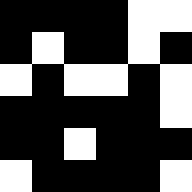[["black", "black", "black", "black", "white", "white"], ["black", "white", "black", "black", "white", "black"], ["white", "black", "white", "white", "black", "white"], ["black", "black", "black", "black", "black", "white"], ["black", "black", "white", "black", "black", "black"], ["white", "black", "black", "black", "black", "white"]]